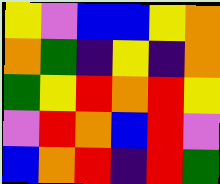[["yellow", "violet", "blue", "blue", "yellow", "orange"], ["orange", "green", "indigo", "yellow", "indigo", "orange"], ["green", "yellow", "red", "orange", "red", "yellow"], ["violet", "red", "orange", "blue", "red", "violet"], ["blue", "orange", "red", "indigo", "red", "green"]]